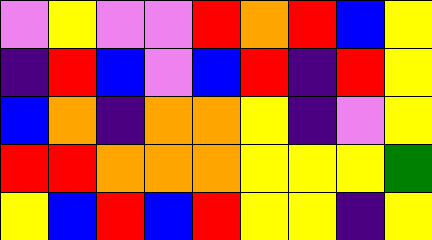[["violet", "yellow", "violet", "violet", "red", "orange", "red", "blue", "yellow"], ["indigo", "red", "blue", "violet", "blue", "red", "indigo", "red", "yellow"], ["blue", "orange", "indigo", "orange", "orange", "yellow", "indigo", "violet", "yellow"], ["red", "red", "orange", "orange", "orange", "yellow", "yellow", "yellow", "green"], ["yellow", "blue", "red", "blue", "red", "yellow", "yellow", "indigo", "yellow"]]